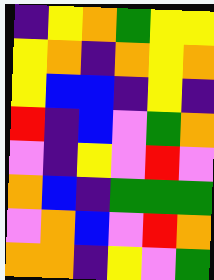[["indigo", "yellow", "orange", "green", "yellow", "yellow"], ["yellow", "orange", "indigo", "orange", "yellow", "orange"], ["yellow", "blue", "blue", "indigo", "yellow", "indigo"], ["red", "indigo", "blue", "violet", "green", "orange"], ["violet", "indigo", "yellow", "violet", "red", "violet"], ["orange", "blue", "indigo", "green", "green", "green"], ["violet", "orange", "blue", "violet", "red", "orange"], ["orange", "orange", "indigo", "yellow", "violet", "green"]]